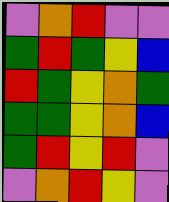[["violet", "orange", "red", "violet", "violet"], ["green", "red", "green", "yellow", "blue"], ["red", "green", "yellow", "orange", "green"], ["green", "green", "yellow", "orange", "blue"], ["green", "red", "yellow", "red", "violet"], ["violet", "orange", "red", "yellow", "violet"]]